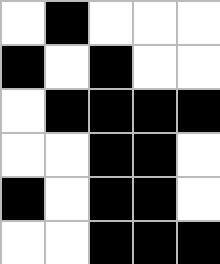[["white", "black", "white", "white", "white"], ["black", "white", "black", "white", "white"], ["white", "black", "black", "black", "black"], ["white", "white", "black", "black", "white"], ["black", "white", "black", "black", "white"], ["white", "white", "black", "black", "black"]]